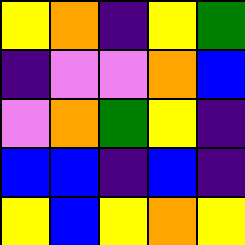[["yellow", "orange", "indigo", "yellow", "green"], ["indigo", "violet", "violet", "orange", "blue"], ["violet", "orange", "green", "yellow", "indigo"], ["blue", "blue", "indigo", "blue", "indigo"], ["yellow", "blue", "yellow", "orange", "yellow"]]